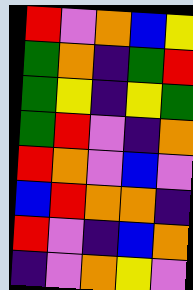[["red", "violet", "orange", "blue", "yellow"], ["green", "orange", "indigo", "green", "red"], ["green", "yellow", "indigo", "yellow", "green"], ["green", "red", "violet", "indigo", "orange"], ["red", "orange", "violet", "blue", "violet"], ["blue", "red", "orange", "orange", "indigo"], ["red", "violet", "indigo", "blue", "orange"], ["indigo", "violet", "orange", "yellow", "violet"]]